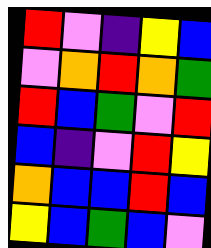[["red", "violet", "indigo", "yellow", "blue"], ["violet", "orange", "red", "orange", "green"], ["red", "blue", "green", "violet", "red"], ["blue", "indigo", "violet", "red", "yellow"], ["orange", "blue", "blue", "red", "blue"], ["yellow", "blue", "green", "blue", "violet"]]